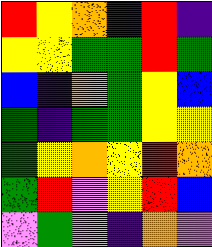[["red", "yellow", "orange", "indigo", "red", "indigo"], ["yellow", "yellow", "green", "green", "red", "green"], ["blue", "indigo", "orange", "green", "yellow", "blue"], ["green", "indigo", "green", "green", "yellow", "yellow"], ["green", "yellow", "orange", "yellow", "red", "orange"], ["green", "red", "violet", "yellow", "red", "blue"], ["violet", "green", "violet", "indigo", "orange", "violet"]]